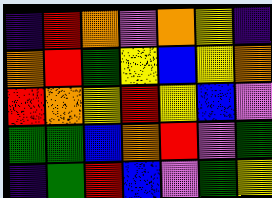[["indigo", "red", "orange", "violet", "orange", "yellow", "indigo"], ["orange", "red", "green", "yellow", "blue", "yellow", "orange"], ["red", "orange", "yellow", "red", "yellow", "blue", "violet"], ["green", "green", "blue", "orange", "red", "violet", "green"], ["indigo", "green", "red", "blue", "violet", "green", "yellow"]]